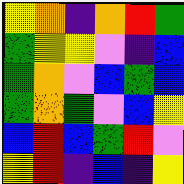[["yellow", "orange", "indigo", "orange", "red", "green"], ["green", "yellow", "yellow", "violet", "indigo", "blue"], ["green", "orange", "violet", "blue", "green", "blue"], ["green", "orange", "green", "violet", "blue", "yellow"], ["blue", "red", "blue", "green", "red", "violet"], ["yellow", "red", "indigo", "blue", "indigo", "yellow"]]